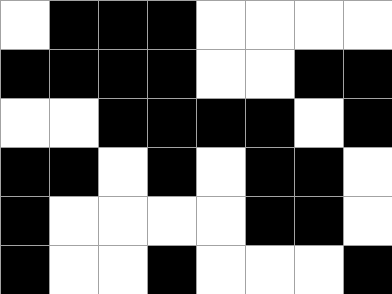[["white", "black", "black", "black", "white", "white", "white", "white"], ["black", "black", "black", "black", "white", "white", "black", "black"], ["white", "white", "black", "black", "black", "black", "white", "black"], ["black", "black", "white", "black", "white", "black", "black", "white"], ["black", "white", "white", "white", "white", "black", "black", "white"], ["black", "white", "white", "black", "white", "white", "white", "black"]]